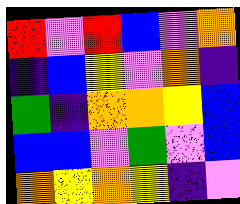[["red", "violet", "red", "blue", "violet", "orange"], ["indigo", "blue", "yellow", "violet", "orange", "indigo"], ["green", "indigo", "orange", "orange", "yellow", "blue"], ["blue", "blue", "violet", "green", "violet", "blue"], ["orange", "yellow", "orange", "yellow", "indigo", "violet"]]